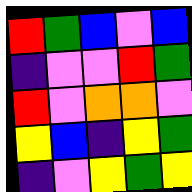[["red", "green", "blue", "violet", "blue"], ["indigo", "violet", "violet", "red", "green"], ["red", "violet", "orange", "orange", "violet"], ["yellow", "blue", "indigo", "yellow", "green"], ["indigo", "violet", "yellow", "green", "yellow"]]